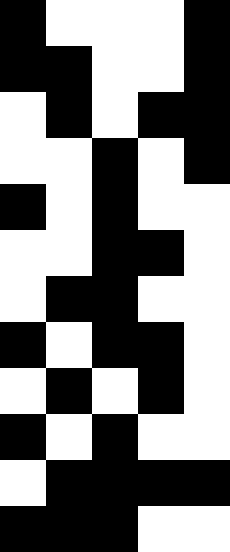[["black", "white", "white", "white", "black"], ["black", "black", "white", "white", "black"], ["white", "black", "white", "black", "black"], ["white", "white", "black", "white", "black"], ["black", "white", "black", "white", "white"], ["white", "white", "black", "black", "white"], ["white", "black", "black", "white", "white"], ["black", "white", "black", "black", "white"], ["white", "black", "white", "black", "white"], ["black", "white", "black", "white", "white"], ["white", "black", "black", "black", "black"], ["black", "black", "black", "white", "white"]]